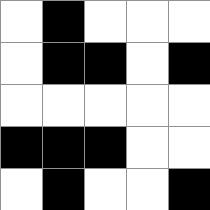[["white", "black", "white", "white", "white"], ["white", "black", "black", "white", "black"], ["white", "white", "white", "white", "white"], ["black", "black", "black", "white", "white"], ["white", "black", "white", "white", "black"]]